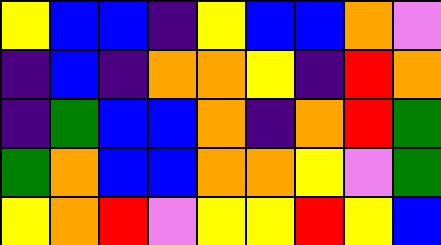[["yellow", "blue", "blue", "indigo", "yellow", "blue", "blue", "orange", "violet"], ["indigo", "blue", "indigo", "orange", "orange", "yellow", "indigo", "red", "orange"], ["indigo", "green", "blue", "blue", "orange", "indigo", "orange", "red", "green"], ["green", "orange", "blue", "blue", "orange", "orange", "yellow", "violet", "green"], ["yellow", "orange", "red", "violet", "yellow", "yellow", "red", "yellow", "blue"]]